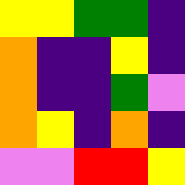[["yellow", "yellow", "green", "green", "indigo"], ["orange", "indigo", "indigo", "yellow", "indigo"], ["orange", "indigo", "indigo", "green", "violet"], ["orange", "yellow", "indigo", "orange", "indigo"], ["violet", "violet", "red", "red", "yellow"]]